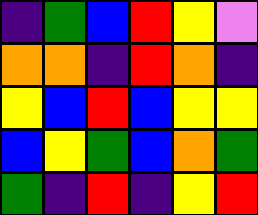[["indigo", "green", "blue", "red", "yellow", "violet"], ["orange", "orange", "indigo", "red", "orange", "indigo"], ["yellow", "blue", "red", "blue", "yellow", "yellow"], ["blue", "yellow", "green", "blue", "orange", "green"], ["green", "indigo", "red", "indigo", "yellow", "red"]]